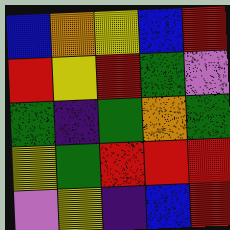[["blue", "orange", "yellow", "blue", "red"], ["red", "yellow", "red", "green", "violet"], ["green", "indigo", "green", "orange", "green"], ["yellow", "green", "red", "red", "red"], ["violet", "yellow", "indigo", "blue", "red"]]